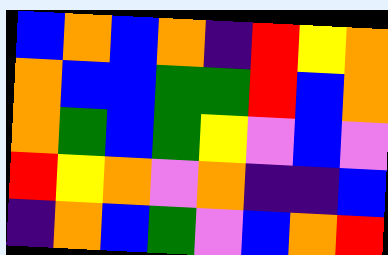[["blue", "orange", "blue", "orange", "indigo", "red", "yellow", "orange"], ["orange", "blue", "blue", "green", "green", "red", "blue", "orange"], ["orange", "green", "blue", "green", "yellow", "violet", "blue", "violet"], ["red", "yellow", "orange", "violet", "orange", "indigo", "indigo", "blue"], ["indigo", "orange", "blue", "green", "violet", "blue", "orange", "red"]]